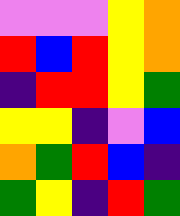[["violet", "violet", "violet", "yellow", "orange"], ["red", "blue", "red", "yellow", "orange"], ["indigo", "red", "red", "yellow", "green"], ["yellow", "yellow", "indigo", "violet", "blue"], ["orange", "green", "red", "blue", "indigo"], ["green", "yellow", "indigo", "red", "green"]]